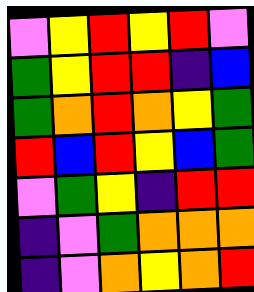[["violet", "yellow", "red", "yellow", "red", "violet"], ["green", "yellow", "red", "red", "indigo", "blue"], ["green", "orange", "red", "orange", "yellow", "green"], ["red", "blue", "red", "yellow", "blue", "green"], ["violet", "green", "yellow", "indigo", "red", "red"], ["indigo", "violet", "green", "orange", "orange", "orange"], ["indigo", "violet", "orange", "yellow", "orange", "red"]]